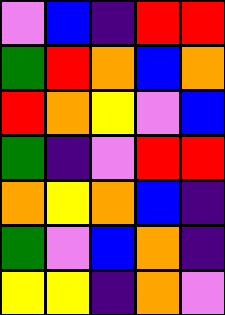[["violet", "blue", "indigo", "red", "red"], ["green", "red", "orange", "blue", "orange"], ["red", "orange", "yellow", "violet", "blue"], ["green", "indigo", "violet", "red", "red"], ["orange", "yellow", "orange", "blue", "indigo"], ["green", "violet", "blue", "orange", "indigo"], ["yellow", "yellow", "indigo", "orange", "violet"]]